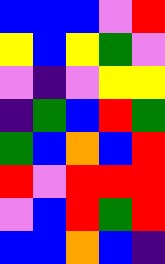[["blue", "blue", "blue", "violet", "red"], ["yellow", "blue", "yellow", "green", "violet"], ["violet", "indigo", "violet", "yellow", "yellow"], ["indigo", "green", "blue", "red", "green"], ["green", "blue", "orange", "blue", "red"], ["red", "violet", "red", "red", "red"], ["violet", "blue", "red", "green", "red"], ["blue", "blue", "orange", "blue", "indigo"]]